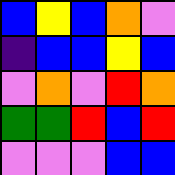[["blue", "yellow", "blue", "orange", "violet"], ["indigo", "blue", "blue", "yellow", "blue"], ["violet", "orange", "violet", "red", "orange"], ["green", "green", "red", "blue", "red"], ["violet", "violet", "violet", "blue", "blue"]]